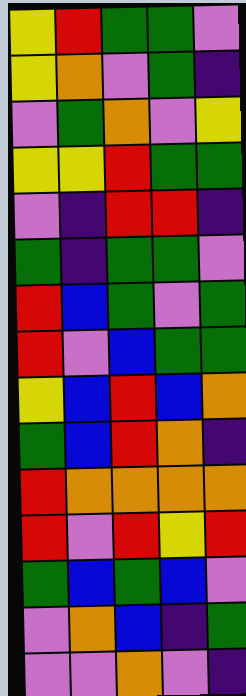[["yellow", "red", "green", "green", "violet"], ["yellow", "orange", "violet", "green", "indigo"], ["violet", "green", "orange", "violet", "yellow"], ["yellow", "yellow", "red", "green", "green"], ["violet", "indigo", "red", "red", "indigo"], ["green", "indigo", "green", "green", "violet"], ["red", "blue", "green", "violet", "green"], ["red", "violet", "blue", "green", "green"], ["yellow", "blue", "red", "blue", "orange"], ["green", "blue", "red", "orange", "indigo"], ["red", "orange", "orange", "orange", "orange"], ["red", "violet", "red", "yellow", "red"], ["green", "blue", "green", "blue", "violet"], ["violet", "orange", "blue", "indigo", "green"], ["violet", "violet", "orange", "violet", "indigo"]]